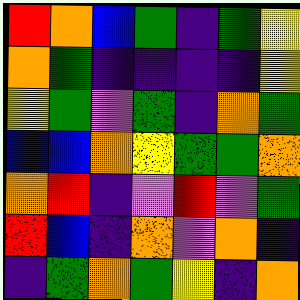[["red", "orange", "blue", "green", "indigo", "green", "yellow"], ["orange", "green", "indigo", "indigo", "indigo", "indigo", "yellow"], ["yellow", "green", "violet", "green", "indigo", "orange", "green"], ["blue", "blue", "orange", "yellow", "green", "green", "orange"], ["orange", "red", "indigo", "violet", "red", "violet", "green"], ["red", "blue", "indigo", "orange", "violet", "orange", "indigo"], ["indigo", "green", "orange", "green", "yellow", "indigo", "orange"]]